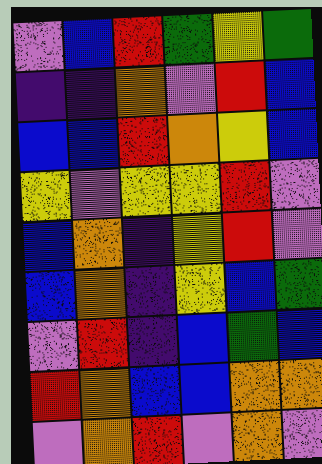[["violet", "blue", "red", "green", "yellow", "green"], ["indigo", "indigo", "orange", "violet", "red", "blue"], ["blue", "blue", "red", "orange", "yellow", "blue"], ["yellow", "violet", "yellow", "yellow", "red", "violet"], ["blue", "orange", "indigo", "yellow", "red", "violet"], ["blue", "orange", "indigo", "yellow", "blue", "green"], ["violet", "red", "indigo", "blue", "green", "blue"], ["red", "orange", "blue", "blue", "orange", "orange"], ["violet", "orange", "red", "violet", "orange", "violet"]]